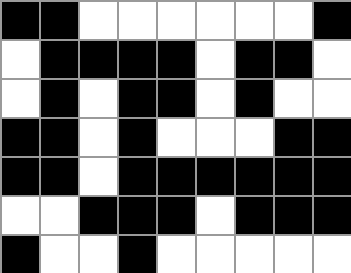[["black", "black", "white", "white", "white", "white", "white", "white", "black"], ["white", "black", "black", "black", "black", "white", "black", "black", "white"], ["white", "black", "white", "black", "black", "white", "black", "white", "white"], ["black", "black", "white", "black", "white", "white", "white", "black", "black"], ["black", "black", "white", "black", "black", "black", "black", "black", "black"], ["white", "white", "black", "black", "black", "white", "black", "black", "black"], ["black", "white", "white", "black", "white", "white", "white", "white", "white"]]